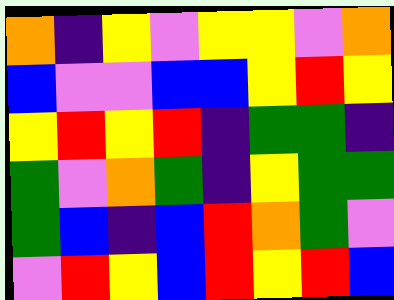[["orange", "indigo", "yellow", "violet", "yellow", "yellow", "violet", "orange"], ["blue", "violet", "violet", "blue", "blue", "yellow", "red", "yellow"], ["yellow", "red", "yellow", "red", "indigo", "green", "green", "indigo"], ["green", "violet", "orange", "green", "indigo", "yellow", "green", "green"], ["green", "blue", "indigo", "blue", "red", "orange", "green", "violet"], ["violet", "red", "yellow", "blue", "red", "yellow", "red", "blue"]]